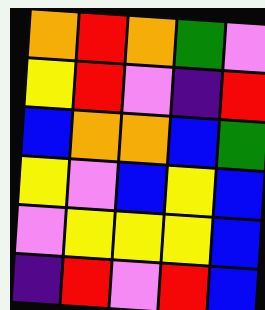[["orange", "red", "orange", "green", "violet"], ["yellow", "red", "violet", "indigo", "red"], ["blue", "orange", "orange", "blue", "green"], ["yellow", "violet", "blue", "yellow", "blue"], ["violet", "yellow", "yellow", "yellow", "blue"], ["indigo", "red", "violet", "red", "blue"]]